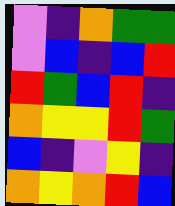[["violet", "indigo", "orange", "green", "green"], ["violet", "blue", "indigo", "blue", "red"], ["red", "green", "blue", "red", "indigo"], ["orange", "yellow", "yellow", "red", "green"], ["blue", "indigo", "violet", "yellow", "indigo"], ["orange", "yellow", "orange", "red", "blue"]]